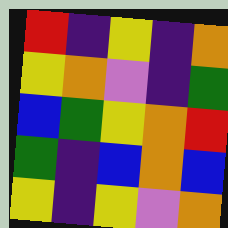[["red", "indigo", "yellow", "indigo", "orange"], ["yellow", "orange", "violet", "indigo", "green"], ["blue", "green", "yellow", "orange", "red"], ["green", "indigo", "blue", "orange", "blue"], ["yellow", "indigo", "yellow", "violet", "orange"]]